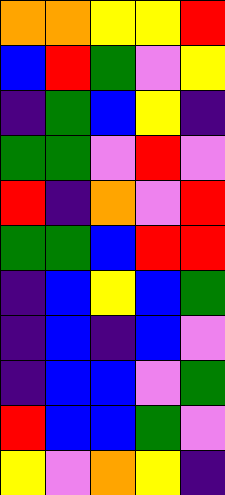[["orange", "orange", "yellow", "yellow", "red"], ["blue", "red", "green", "violet", "yellow"], ["indigo", "green", "blue", "yellow", "indigo"], ["green", "green", "violet", "red", "violet"], ["red", "indigo", "orange", "violet", "red"], ["green", "green", "blue", "red", "red"], ["indigo", "blue", "yellow", "blue", "green"], ["indigo", "blue", "indigo", "blue", "violet"], ["indigo", "blue", "blue", "violet", "green"], ["red", "blue", "blue", "green", "violet"], ["yellow", "violet", "orange", "yellow", "indigo"]]